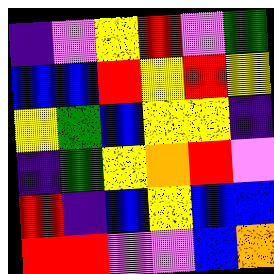[["indigo", "violet", "yellow", "red", "violet", "green"], ["blue", "blue", "red", "yellow", "red", "yellow"], ["yellow", "green", "blue", "yellow", "yellow", "indigo"], ["indigo", "green", "yellow", "orange", "red", "violet"], ["red", "indigo", "blue", "yellow", "blue", "blue"], ["red", "red", "violet", "violet", "blue", "orange"]]